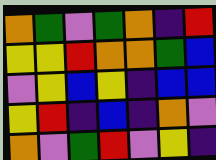[["orange", "green", "violet", "green", "orange", "indigo", "red"], ["yellow", "yellow", "red", "orange", "orange", "green", "blue"], ["violet", "yellow", "blue", "yellow", "indigo", "blue", "blue"], ["yellow", "red", "indigo", "blue", "indigo", "orange", "violet"], ["orange", "violet", "green", "red", "violet", "yellow", "indigo"]]